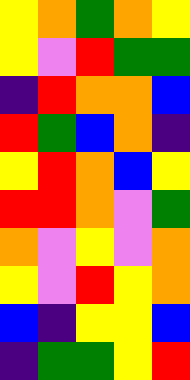[["yellow", "orange", "green", "orange", "yellow"], ["yellow", "violet", "red", "green", "green"], ["indigo", "red", "orange", "orange", "blue"], ["red", "green", "blue", "orange", "indigo"], ["yellow", "red", "orange", "blue", "yellow"], ["red", "red", "orange", "violet", "green"], ["orange", "violet", "yellow", "violet", "orange"], ["yellow", "violet", "red", "yellow", "orange"], ["blue", "indigo", "yellow", "yellow", "blue"], ["indigo", "green", "green", "yellow", "red"]]